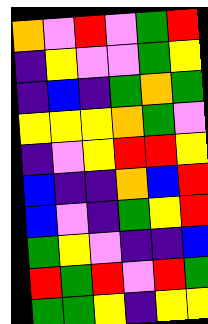[["orange", "violet", "red", "violet", "green", "red"], ["indigo", "yellow", "violet", "violet", "green", "yellow"], ["indigo", "blue", "indigo", "green", "orange", "green"], ["yellow", "yellow", "yellow", "orange", "green", "violet"], ["indigo", "violet", "yellow", "red", "red", "yellow"], ["blue", "indigo", "indigo", "orange", "blue", "red"], ["blue", "violet", "indigo", "green", "yellow", "red"], ["green", "yellow", "violet", "indigo", "indigo", "blue"], ["red", "green", "red", "violet", "red", "green"], ["green", "green", "yellow", "indigo", "yellow", "yellow"]]